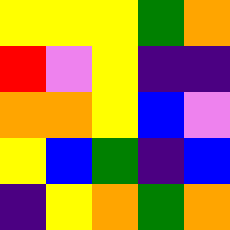[["yellow", "yellow", "yellow", "green", "orange"], ["red", "violet", "yellow", "indigo", "indigo"], ["orange", "orange", "yellow", "blue", "violet"], ["yellow", "blue", "green", "indigo", "blue"], ["indigo", "yellow", "orange", "green", "orange"]]